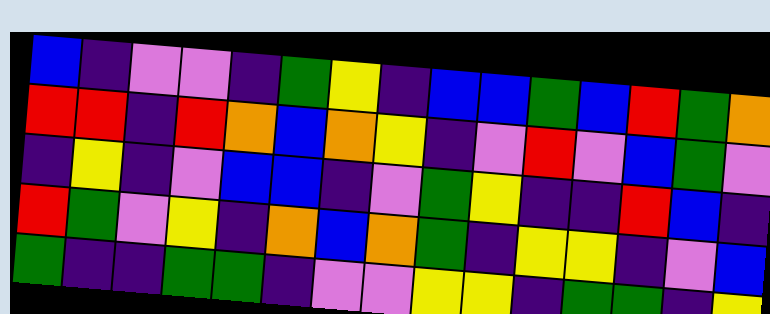[["blue", "indigo", "violet", "violet", "indigo", "green", "yellow", "indigo", "blue", "blue", "green", "blue", "red", "green", "orange"], ["red", "red", "indigo", "red", "orange", "blue", "orange", "yellow", "indigo", "violet", "red", "violet", "blue", "green", "violet"], ["indigo", "yellow", "indigo", "violet", "blue", "blue", "indigo", "violet", "green", "yellow", "indigo", "indigo", "red", "blue", "indigo"], ["red", "green", "violet", "yellow", "indigo", "orange", "blue", "orange", "green", "indigo", "yellow", "yellow", "indigo", "violet", "blue"], ["green", "indigo", "indigo", "green", "green", "indigo", "violet", "violet", "yellow", "yellow", "indigo", "green", "green", "indigo", "yellow"]]